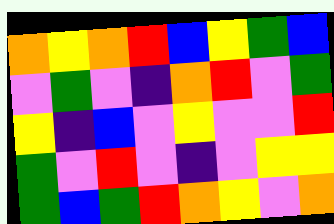[["orange", "yellow", "orange", "red", "blue", "yellow", "green", "blue"], ["violet", "green", "violet", "indigo", "orange", "red", "violet", "green"], ["yellow", "indigo", "blue", "violet", "yellow", "violet", "violet", "red"], ["green", "violet", "red", "violet", "indigo", "violet", "yellow", "yellow"], ["green", "blue", "green", "red", "orange", "yellow", "violet", "orange"]]